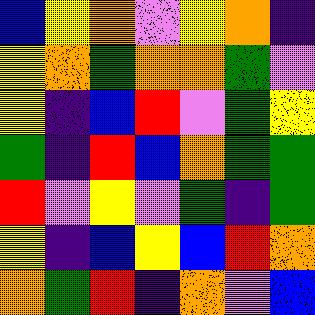[["blue", "yellow", "orange", "violet", "yellow", "orange", "indigo"], ["yellow", "orange", "green", "orange", "orange", "green", "violet"], ["yellow", "indigo", "blue", "red", "violet", "green", "yellow"], ["green", "indigo", "red", "blue", "orange", "green", "green"], ["red", "violet", "yellow", "violet", "green", "indigo", "green"], ["yellow", "indigo", "blue", "yellow", "blue", "red", "orange"], ["orange", "green", "red", "indigo", "orange", "violet", "blue"]]